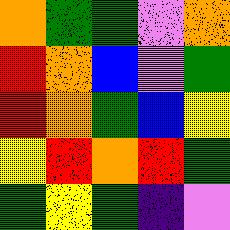[["orange", "green", "green", "violet", "orange"], ["red", "orange", "blue", "violet", "green"], ["red", "orange", "green", "blue", "yellow"], ["yellow", "red", "orange", "red", "green"], ["green", "yellow", "green", "indigo", "violet"]]